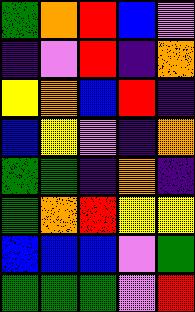[["green", "orange", "red", "blue", "violet"], ["indigo", "violet", "red", "indigo", "orange"], ["yellow", "orange", "blue", "red", "indigo"], ["blue", "yellow", "violet", "indigo", "orange"], ["green", "green", "indigo", "orange", "indigo"], ["green", "orange", "red", "yellow", "yellow"], ["blue", "blue", "blue", "violet", "green"], ["green", "green", "green", "violet", "red"]]